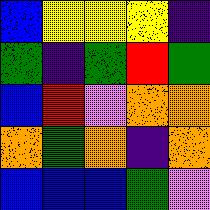[["blue", "yellow", "yellow", "yellow", "indigo"], ["green", "indigo", "green", "red", "green"], ["blue", "red", "violet", "orange", "orange"], ["orange", "green", "orange", "indigo", "orange"], ["blue", "blue", "blue", "green", "violet"]]